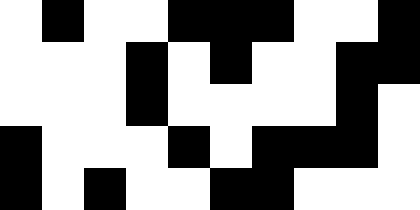[["white", "black", "white", "white", "black", "black", "black", "white", "white", "black"], ["white", "white", "white", "black", "white", "black", "white", "white", "black", "black"], ["white", "white", "white", "black", "white", "white", "white", "white", "black", "white"], ["black", "white", "white", "white", "black", "white", "black", "black", "black", "white"], ["black", "white", "black", "white", "white", "black", "black", "white", "white", "white"]]